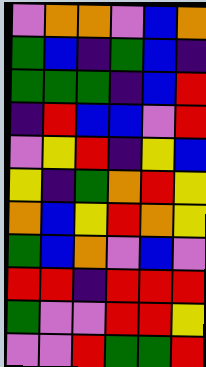[["violet", "orange", "orange", "violet", "blue", "orange"], ["green", "blue", "indigo", "green", "blue", "indigo"], ["green", "green", "green", "indigo", "blue", "red"], ["indigo", "red", "blue", "blue", "violet", "red"], ["violet", "yellow", "red", "indigo", "yellow", "blue"], ["yellow", "indigo", "green", "orange", "red", "yellow"], ["orange", "blue", "yellow", "red", "orange", "yellow"], ["green", "blue", "orange", "violet", "blue", "violet"], ["red", "red", "indigo", "red", "red", "red"], ["green", "violet", "violet", "red", "red", "yellow"], ["violet", "violet", "red", "green", "green", "red"]]